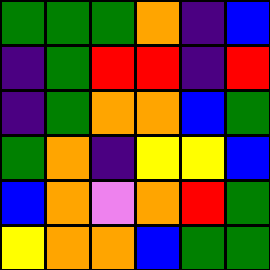[["green", "green", "green", "orange", "indigo", "blue"], ["indigo", "green", "red", "red", "indigo", "red"], ["indigo", "green", "orange", "orange", "blue", "green"], ["green", "orange", "indigo", "yellow", "yellow", "blue"], ["blue", "orange", "violet", "orange", "red", "green"], ["yellow", "orange", "orange", "blue", "green", "green"]]